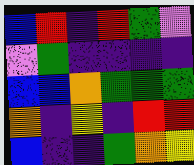[["blue", "red", "indigo", "red", "green", "violet"], ["violet", "green", "indigo", "indigo", "indigo", "indigo"], ["blue", "blue", "orange", "green", "green", "green"], ["orange", "indigo", "yellow", "indigo", "red", "red"], ["blue", "indigo", "indigo", "green", "orange", "yellow"]]